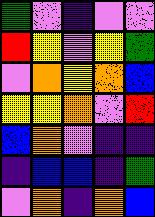[["green", "violet", "indigo", "violet", "violet"], ["red", "yellow", "violet", "yellow", "green"], ["violet", "orange", "yellow", "orange", "blue"], ["yellow", "yellow", "orange", "violet", "red"], ["blue", "orange", "violet", "indigo", "indigo"], ["indigo", "blue", "blue", "indigo", "green"], ["violet", "orange", "indigo", "orange", "blue"]]